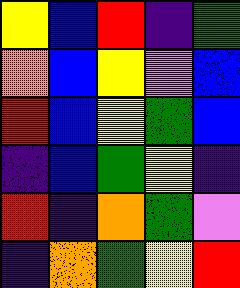[["yellow", "blue", "red", "indigo", "green"], ["orange", "blue", "yellow", "violet", "blue"], ["red", "blue", "yellow", "green", "blue"], ["indigo", "blue", "green", "yellow", "indigo"], ["red", "indigo", "orange", "green", "violet"], ["indigo", "orange", "green", "yellow", "red"]]